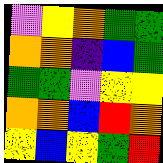[["violet", "yellow", "orange", "green", "green"], ["orange", "orange", "indigo", "blue", "green"], ["green", "green", "violet", "yellow", "yellow"], ["orange", "orange", "blue", "red", "orange"], ["yellow", "blue", "yellow", "green", "red"]]